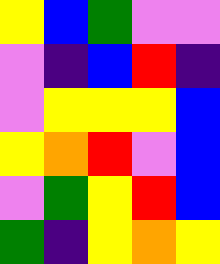[["yellow", "blue", "green", "violet", "violet"], ["violet", "indigo", "blue", "red", "indigo"], ["violet", "yellow", "yellow", "yellow", "blue"], ["yellow", "orange", "red", "violet", "blue"], ["violet", "green", "yellow", "red", "blue"], ["green", "indigo", "yellow", "orange", "yellow"]]